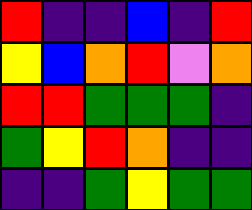[["red", "indigo", "indigo", "blue", "indigo", "red"], ["yellow", "blue", "orange", "red", "violet", "orange"], ["red", "red", "green", "green", "green", "indigo"], ["green", "yellow", "red", "orange", "indigo", "indigo"], ["indigo", "indigo", "green", "yellow", "green", "green"]]